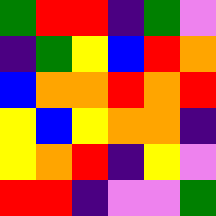[["green", "red", "red", "indigo", "green", "violet"], ["indigo", "green", "yellow", "blue", "red", "orange"], ["blue", "orange", "orange", "red", "orange", "red"], ["yellow", "blue", "yellow", "orange", "orange", "indigo"], ["yellow", "orange", "red", "indigo", "yellow", "violet"], ["red", "red", "indigo", "violet", "violet", "green"]]